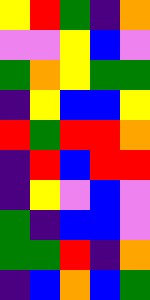[["yellow", "red", "green", "indigo", "orange"], ["violet", "violet", "yellow", "blue", "violet"], ["green", "orange", "yellow", "green", "green"], ["indigo", "yellow", "blue", "blue", "yellow"], ["red", "green", "red", "red", "orange"], ["indigo", "red", "blue", "red", "red"], ["indigo", "yellow", "violet", "blue", "violet"], ["green", "indigo", "blue", "blue", "violet"], ["green", "green", "red", "indigo", "orange"], ["indigo", "blue", "orange", "blue", "green"]]